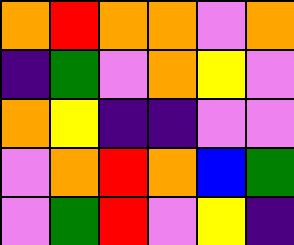[["orange", "red", "orange", "orange", "violet", "orange"], ["indigo", "green", "violet", "orange", "yellow", "violet"], ["orange", "yellow", "indigo", "indigo", "violet", "violet"], ["violet", "orange", "red", "orange", "blue", "green"], ["violet", "green", "red", "violet", "yellow", "indigo"]]